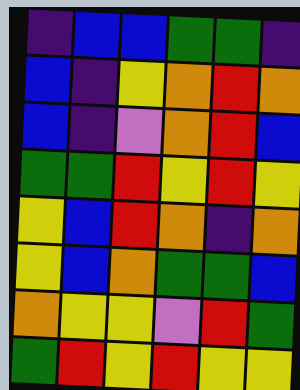[["indigo", "blue", "blue", "green", "green", "indigo"], ["blue", "indigo", "yellow", "orange", "red", "orange"], ["blue", "indigo", "violet", "orange", "red", "blue"], ["green", "green", "red", "yellow", "red", "yellow"], ["yellow", "blue", "red", "orange", "indigo", "orange"], ["yellow", "blue", "orange", "green", "green", "blue"], ["orange", "yellow", "yellow", "violet", "red", "green"], ["green", "red", "yellow", "red", "yellow", "yellow"]]